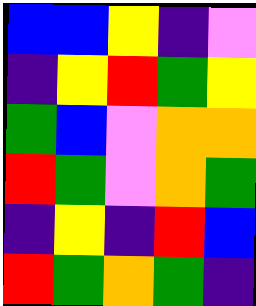[["blue", "blue", "yellow", "indigo", "violet"], ["indigo", "yellow", "red", "green", "yellow"], ["green", "blue", "violet", "orange", "orange"], ["red", "green", "violet", "orange", "green"], ["indigo", "yellow", "indigo", "red", "blue"], ["red", "green", "orange", "green", "indigo"]]